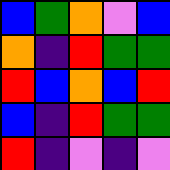[["blue", "green", "orange", "violet", "blue"], ["orange", "indigo", "red", "green", "green"], ["red", "blue", "orange", "blue", "red"], ["blue", "indigo", "red", "green", "green"], ["red", "indigo", "violet", "indigo", "violet"]]